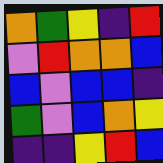[["orange", "green", "yellow", "indigo", "red"], ["violet", "red", "orange", "orange", "blue"], ["blue", "violet", "blue", "blue", "indigo"], ["green", "violet", "blue", "orange", "yellow"], ["indigo", "indigo", "yellow", "red", "blue"]]